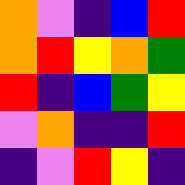[["orange", "violet", "indigo", "blue", "red"], ["orange", "red", "yellow", "orange", "green"], ["red", "indigo", "blue", "green", "yellow"], ["violet", "orange", "indigo", "indigo", "red"], ["indigo", "violet", "red", "yellow", "indigo"]]